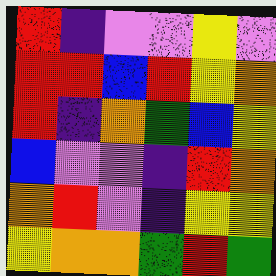[["red", "indigo", "violet", "violet", "yellow", "violet"], ["red", "red", "blue", "red", "yellow", "orange"], ["red", "indigo", "orange", "green", "blue", "yellow"], ["blue", "violet", "violet", "indigo", "red", "orange"], ["orange", "red", "violet", "indigo", "yellow", "yellow"], ["yellow", "orange", "orange", "green", "red", "green"]]